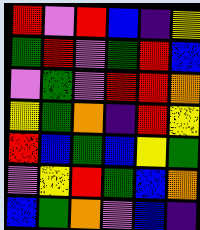[["red", "violet", "red", "blue", "indigo", "yellow"], ["green", "red", "violet", "green", "red", "blue"], ["violet", "green", "violet", "red", "red", "orange"], ["yellow", "green", "orange", "indigo", "red", "yellow"], ["red", "blue", "green", "blue", "yellow", "green"], ["violet", "yellow", "red", "green", "blue", "orange"], ["blue", "green", "orange", "violet", "blue", "indigo"]]